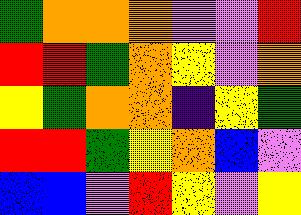[["green", "orange", "orange", "orange", "violet", "violet", "red"], ["red", "red", "green", "orange", "yellow", "violet", "orange"], ["yellow", "green", "orange", "orange", "indigo", "yellow", "green"], ["red", "red", "green", "yellow", "orange", "blue", "violet"], ["blue", "blue", "violet", "red", "yellow", "violet", "yellow"]]